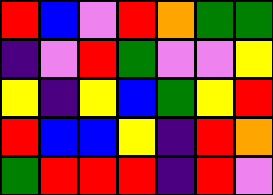[["red", "blue", "violet", "red", "orange", "green", "green"], ["indigo", "violet", "red", "green", "violet", "violet", "yellow"], ["yellow", "indigo", "yellow", "blue", "green", "yellow", "red"], ["red", "blue", "blue", "yellow", "indigo", "red", "orange"], ["green", "red", "red", "red", "indigo", "red", "violet"]]